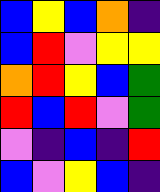[["blue", "yellow", "blue", "orange", "indigo"], ["blue", "red", "violet", "yellow", "yellow"], ["orange", "red", "yellow", "blue", "green"], ["red", "blue", "red", "violet", "green"], ["violet", "indigo", "blue", "indigo", "red"], ["blue", "violet", "yellow", "blue", "indigo"]]